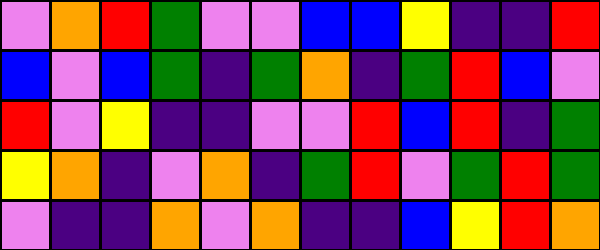[["violet", "orange", "red", "green", "violet", "violet", "blue", "blue", "yellow", "indigo", "indigo", "red"], ["blue", "violet", "blue", "green", "indigo", "green", "orange", "indigo", "green", "red", "blue", "violet"], ["red", "violet", "yellow", "indigo", "indigo", "violet", "violet", "red", "blue", "red", "indigo", "green"], ["yellow", "orange", "indigo", "violet", "orange", "indigo", "green", "red", "violet", "green", "red", "green"], ["violet", "indigo", "indigo", "orange", "violet", "orange", "indigo", "indigo", "blue", "yellow", "red", "orange"]]